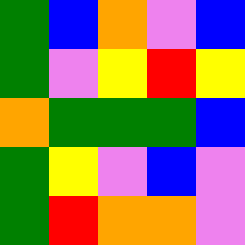[["green", "blue", "orange", "violet", "blue"], ["green", "violet", "yellow", "red", "yellow"], ["orange", "green", "green", "green", "blue"], ["green", "yellow", "violet", "blue", "violet"], ["green", "red", "orange", "orange", "violet"]]